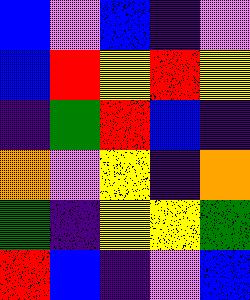[["blue", "violet", "blue", "indigo", "violet"], ["blue", "red", "yellow", "red", "yellow"], ["indigo", "green", "red", "blue", "indigo"], ["orange", "violet", "yellow", "indigo", "orange"], ["green", "indigo", "yellow", "yellow", "green"], ["red", "blue", "indigo", "violet", "blue"]]